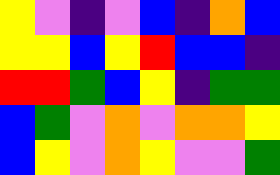[["yellow", "violet", "indigo", "violet", "blue", "indigo", "orange", "blue"], ["yellow", "yellow", "blue", "yellow", "red", "blue", "blue", "indigo"], ["red", "red", "green", "blue", "yellow", "indigo", "green", "green"], ["blue", "green", "violet", "orange", "violet", "orange", "orange", "yellow"], ["blue", "yellow", "violet", "orange", "yellow", "violet", "violet", "green"]]